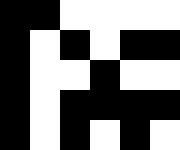[["black", "black", "white", "white", "white", "white"], ["black", "white", "black", "white", "black", "black"], ["black", "white", "white", "black", "white", "white"], ["black", "white", "black", "black", "black", "black"], ["black", "white", "black", "white", "black", "white"]]